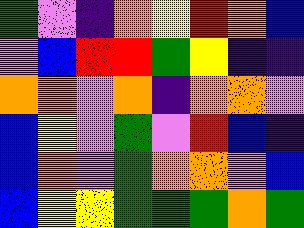[["green", "violet", "indigo", "orange", "yellow", "red", "orange", "blue"], ["violet", "blue", "red", "red", "green", "yellow", "indigo", "indigo"], ["orange", "orange", "violet", "orange", "indigo", "orange", "orange", "violet"], ["blue", "yellow", "violet", "green", "violet", "red", "blue", "indigo"], ["blue", "orange", "violet", "green", "orange", "orange", "violet", "blue"], ["blue", "yellow", "yellow", "green", "green", "green", "orange", "green"]]